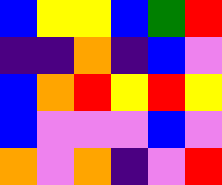[["blue", "yellow", "yellow", "blue", "green", "red"], ["indigo", "indigo", "orange", "indigo", "blue", "violet"], ["blue", "orange", "red", "yellow", "red", "yellow"], ["blue", "violet", "violet", "violet", "blue", "violet"], ["orange", "violet", "orange", "indigo", "violet", "red"]]